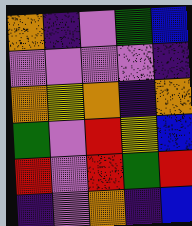[["orange", "indigo", "violet", "green", "blue"], ["violet", "violet", "violet", "violet", "indigo"], ["orange", "yellow", "orange", "indigo", "orange"], ["green", "violet", "red", "yellow", "blue"], ["red", "violet", "red", "green", "red"], ["indigo", "violet", "orange", "indigo", "blue"]]